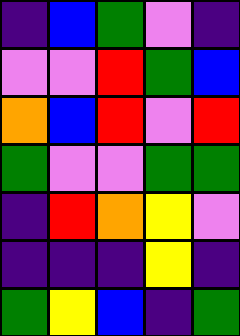[["indigo", "blue", "green", "violet", "indigo"], ["violet", "violet", "red", "green", "blue"], ["orange", "blue", "red", "violet", "red"], ["green", "violet", "violet", "green", "green"], ["indigo", "red", "orange", "yellow", "violet"], ["indigo", "indigo", "indigo", "yellow", "indigo"], ["green", "yellow", "blue", "indigo", "green"]]